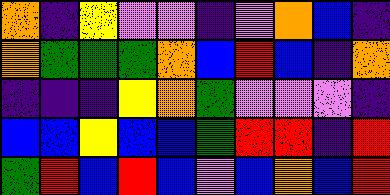[["orange", "indigo", "yellow", "violet", "violet", "indigo", "violet", "orange", "blue", "indigo"], ["orange", "green", "green", "green", "orange", "blue", "red", "blue", "indigo", "orange"], ["indigo", "indigo", "indigo", "yellow", "orange", "green", "violet", "violet", "violet", "indigo"], ["blue", "blue", "yellow", "blue", "blue", "green", "red", "red", "indigo", "red"], ["green", "red", "blue", "red", "blue", "violet", "blue", "orange", "blue", "red"]]